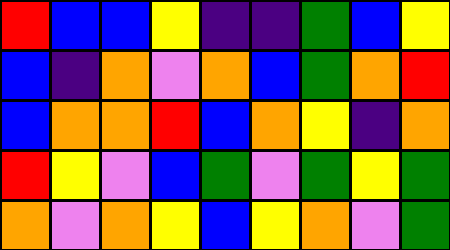[["red", "blue", "blue", "yellow", "indigo", "indigo", "green", "blue", "yellow"], ["blue", "indigo", "orange", "violet", "orange", "blue", "green", "orange", "red"], ["blue", "orange", "orange", "red", "blue", "orange", "yellow", "indigo", "orange"], ["red", "yellow", "violet", "blue", "green", "violet", "green", "yellow", "green"], ["orange", "violet", "orange", "yellow", "blue", "yellow", "orange", "violet", "green"]]